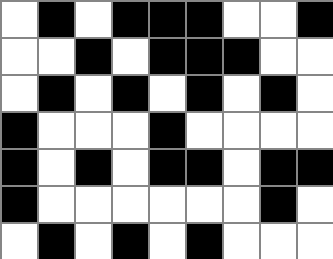[["white", "black", "white", "black", "black", "black", "white", "white", "black"], ["white", "white", "black", "white", "black", "black", "black", "white", "white"], ["white", "black", "white", "black", "white", "black", "white", "black", "white"], ["black", "white", "white", "white", "black", "white", "white", "white", "white"], ["black", "white", "black", "white", "black", "black", "white", "black", "black"], ["black", "white", "white", "white", "white", "white", "white", "black", "white"], ["white", "black", "white", "black", "white", "black", "white", "white", "white"]]